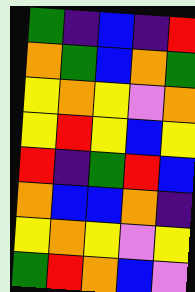[["green", "indigo", "blue", "indigo", "red"], ["orange", "green", "blue", "orange", "green"], ["yellow", "orange", "yellow", "violet", "orange"], ["yellow", "red", "yellow", "blue", "yellow"], ["red", "indigo", "green", "red", "blue"], ["orange", "blue", "blue", "orange", "indigo"], ["yellow", "orange", "yellow", "violet", "yellow"], ["green", "red", "orange", "blue", "violet"]]